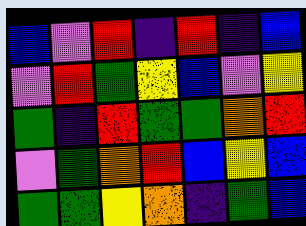[["blue", "violet", "red", "indigo", "red", "indigo", "blue"], ["violet", "red", "green", "yellow", "blue", "violet", "yellow"], ["green", "indigo", "red", "green", "green", "orange", "red"], ["violet", "green", "orange", "red", "blue", "yellow", "blue"], ["green", "green", "yellow", "orange", "indigo", "green", "blue"]]